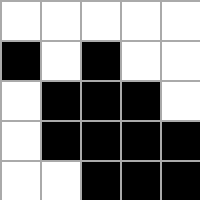[["white", "white", "white", "white", "white"], ["black", "white", "black", "white", "white"], ["white", "black", "black", "black", "white"], ["white", "black", "black", "black", "black"], ["white", "white", "black", "black", "black"]]